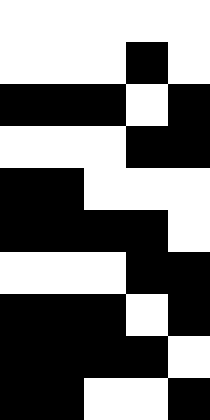[["white", "white", "white", "white", "white"], ["white", "white", "white", "black", "white"], ["black", "black", "black", "white", "black"], ["white", "white", "white", "black", "black"], ["black", "black", "white", "white", "white"], ["black", "black", "black", "black", "white"], ["white", "white", "white", "black", "black"], ["black", "black", "black", "white", "black"], ["black", "black", "black", "black", "white"], ["black", "black", "white", "white", "black"]]